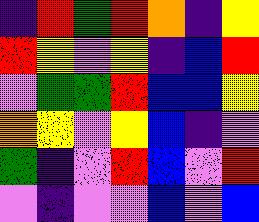[["indigo", "red", "green", "red", "orange", "indigo", "yellow"], ["red", "yellow", "violet", "yellow", "indigo", "blue", "red"], ["violet", "green", "green", "red", "blue", "blue", "yellow"], ["orange", "yellow", "violet", "yellow", "blue", "indigo", "violet"], ["green", "indigo", "violet", "red", "blue", "violet", "red"], ["violet", "indigo", "violet", "violet", "blue", "violet", "blue"]]